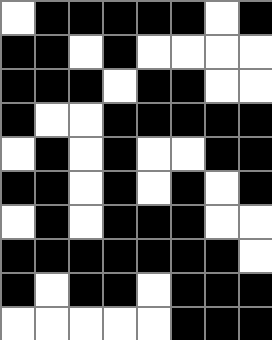[["white", "black", "black", "black", "black", "black", "white", "black"], ["black", "black", "white", "black", "white", "white", "white", "white"], ["black", "black", "black", "white", "black", "black", "white", "white"], ["black", "white", "white", "black", "black", "black", "black", "black"], ["white", "black", "white", "black", "white", "white", "black", "black"], ["black", "black", "white", "black", "white", "black", "white", "black"], ["white", "black", "white", "black", "black", "black", "white", "white"], ["black", "black", "black", "black", "black", "black", "black", "white"], ["black", "white", "black", "black", "white", "black", "black", "black"], ["white", "white", "white", "white", "white", "black", "black", "black"]]